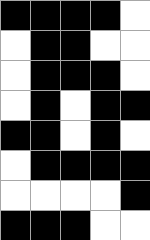[["black", "black", "black", "black", "white"], ["white", "black", "black", "white", "white"], ["white", "black", "black", "black", "white"], ["white", "black", "white", "black", "black"], ["black", "black", "white", "black", "white"], ["white", "black", "black", "black", "black"], ["white", "white", "white", "white", "black"], ["black", "black", "black", "white", "white"]]